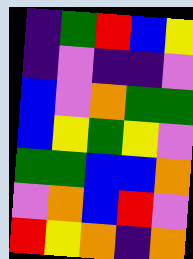[["indigo", "green", "red", "blue", "yellow"], ["indigo", "violet", "indigo", "indigo", "violet"], ["blue", "violet", "orange", "green", "green"], ["blue", "yellow", "green", "yellow", "violet"], ["green", "green", "blue", "blue", "orange"], ["violet", "orange", "blue", "red", "violet"], ["red", "yellow", "orange", "indigo", "orange"]]